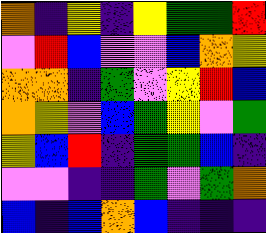[["orange", "indigo", "yellow", "indigo", "yellow", "green", "green", "red"], ["violet", "red", "blue", "violet", "violet", "blue", "orange", "yellow"], ["orange", "orange", "indigo", "green", "violet", "yellow", "red", "blue"], ["orange", "yellow", "violet", "blue", "green", "yellow", "violet", "green"], ["yellow", "blue", "red", "indigo", "green", "green", "blue", "indigo"], ["violet", "violet", "indigo", "indigo", "green", "violet", "green", "orange"], ["blue", "indigo", "blue", "orange", "blue", "indigo", "indigo", "indigo"]]